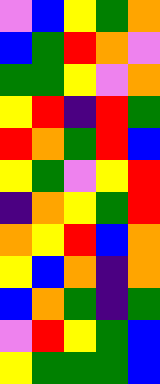[["violet", "blue", "yellow", "green", "orange"], ["blue", "green", "red", "orange", "violet"], ["green", "green", "yellow", "violet", "orange"], ["yellow", "red", "indigo", "red", "green"], ["red", "orange", "green", "red", "blue"], ["yellow", "green", "violet", "yellow", "red"], ["indigo", "orange", "yellow", "green", "red"], ["orange", "yellow", "red", "blue", "orange"], ["yellow", "blue", "orange", "indigo", "orange"], ["blue", "orange", "green", "indigo", "green"], ["violet", "red", "yellow", "green", "blue"], ["yellow", "green", "green", "green", "blue"]]